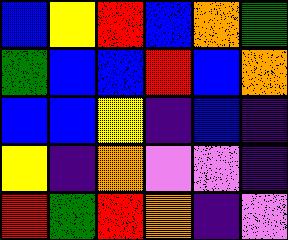[["blue", "yellow", "red", "blue", "orange", "green"], ["green", "blue", "blue", "red", "blue", "orange"], ["blue", "blue", "yellow", "indigo", "blue", "indigo"], ["yellow", "indigo", "orange", "violet", "violet", "indigo"], ["red", "green", "red", "orange", "indigo", "violet"]]